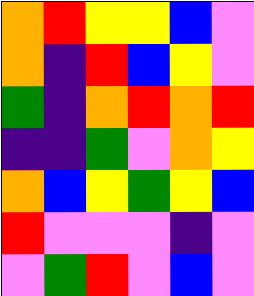[["orange", "red", "yellow", "yellow", "blue", "violet"], ["orange", "indigo", "red", "blue", "yellow", "violet"], ["green", "indigo", "orange", "red", "orange", "red"], ["indigo", "indigo", "green", "violet", "orange", "yellow"], ["orange", "blue", "yellow", "green", "yellow", "blue"], ["red", "violet", "violet", "violet", "indigo", "violet"], ["violet", "green", "red", "violet", "blue", "violet"]]